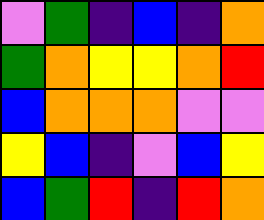[["violet", "green", "indigo", "blue", "indigo", "orange"], ["green", "orange", "yellow", "yellow", "orange", "red"], ["blue", "orange", "orange", "orange", "violet", "violet"], ["yellow", "blue", "indigo", "violet", "blue", "yellow"], ["blue", "green", "red", "indigo", "red", "orange"]]